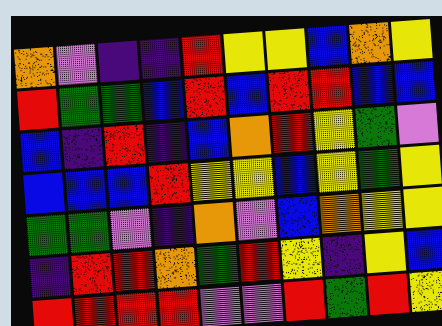[["orange", "violet", "indigo", "indigo", "red", "yellow", "yellow", "blue", "orange", "yellow"], ["red", "green", "green", "blue", "red", "blue", "red", "red", "blue", "blue"], ["blue", "indigo", "red", "indigo", "blue", "orange", "red", "yellow", "green", "violet"], ["blue", "blue", "blue", "red", "yellow", "yellow", "blue", "yellow", "green", "yellow"], ["green", "green", "violet", "indigo", "orange", "violet", "blue", "orange", "yellow", "yellow"], ["indigo", "red", "red", "orange", "green", "red", "yellow", "indigo", "yellow", "blue"], ["red", "red", "red", "red", "violet", "violet", "red", "green", "red", "yellow"]]